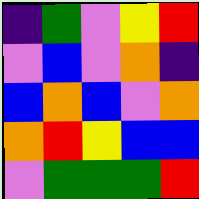[["indigo", "green", "violet", "yellow", "red"], ["violet", "blue", "violet", "orange", "indigo"], ["blue", "orange", "blue", "violet", "orange"], ["orange", "red", "yellow", "blue", "blue"], ["violet", "green", "green", "green", "red"]]